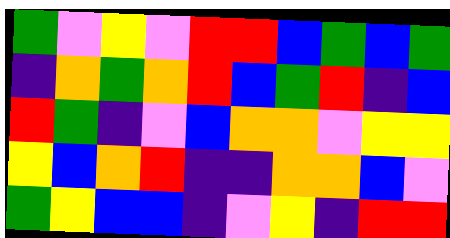[["green", "violet", "yellow", "violet", "red", "red", "blue", "green", "blue", "green"], ["indigo", "orange", "green", "orange", "red", "blue", "green", "red", "indigo", "blue"], ["red", "green", "indigo", "violet", "blue", "orange", "orange", "violet", "yellow", "yellow"], ["yellow", "blue", "orange", "red", "indigo", "indigo", "orange", "orange", "blue", "violet"], ["green", "yellow", "blue", "blue", "indigo", "violet", "yellow", "indigo", "red", "red"]]